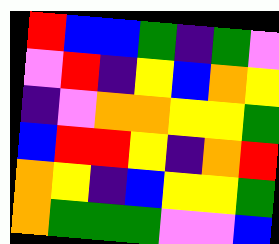[["red", "blue", "blue", "green", "indigo", "green", "violet"], ["violet", "red", "indigo", "yellow", "blue", "orange", "yellow"], ["indigo", "violet", "orange", "orange", "yellow", "yellow", "green"], ["blue", "red", "red", "yellow", "indigo", "orange", "red"], ["orange", "yellow", "indigo", "blue", "yellow", "yellow", "green"], ["orange", "green", "green", "green", "violet", "violet", "blue"]]